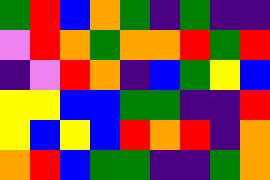[["green", "red", "blue", "orange", "green", "indigo", "green", "indigo", "indigo"], ["violet", "red", "orange", "green", "orange", "orange", "red", "green", "red"], ["indigo", "violet", "red", "orange", "indigo", "blue", "green", "yellow", "blue"], ["yellow", "yellow", "blue", "blue", "green", "green", "indigo", "indigo", "red"], ["yellow", "blue", "yellow", "blue", "red", "orange", "red", "indigo", "orange"], ["orange", "red", "blue", "green", "green", "indigo", "indigo", "green", "orange"]]